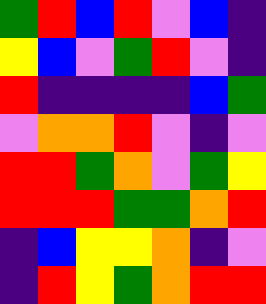[["green", "red", "blue", "red", "violet", "blue", "indigo"], ["yellow", "blue", "violet", "green", "red", "violet", "indigo"], ["red", "indigo", "indigo", "indigo", "indigo", "blue", "green"], ["violet", "orange", "orange", "red", "violet", "indigo", "violet"], ["red", "red", "green", "orange", "violet", "green", "yellow"], ["red", "red", "red", "green", "green", "orange", "red"], ["indigo", "blue", "yellow", "yellow", "orange", "indigo", "violet"], ["indigo", "red", "yellow", "green", "orange", "red", "red"]]